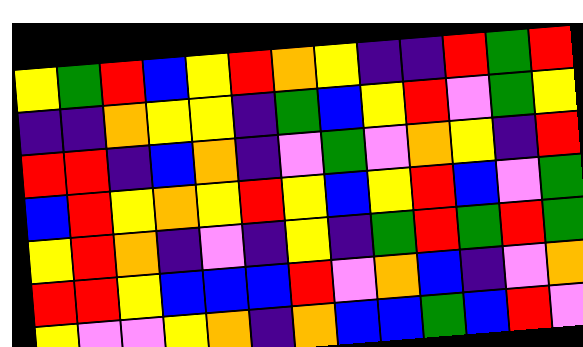[["yellow", "green", "red", "blue", "yellow", "red", "orange", "yellow", "indigo", "indigo", "red", "green", "red"], ["indigo", "indigo", "orange", "yellow", "yellow", "indigo", "green", "blue", "yellow", "red", "violet", "green", "yellow"], ["red", "red", "indigo", "blue", "orange", "indigo", "violet", "green", "violet", "orange", "yellow", "indigo", "red"], ["blue", "red", "yellow", "orange", "yellow", "red", "yellow", "blue", "yellow", "red", "blue", "violet", "green"], ["yellow", "red", "orange", "indigo", "violet", "indigo", "yellow", "indigo", "green", "red", "green", "red", "green"], ["red", "red", "yellow", "blue", "blue", "blue", "red", "violet", "orange", "blue", "indigo", "violet", "orange"], ["yellow", "violet", "violet", "yellow", "orange", "indigo", "orange", "blue", "blue", "green", "blue", "red", "violet"]]